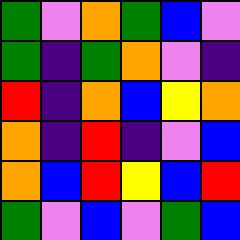[["green", "violet", "orange", "green", "blue", "violet"], ["green", "indigo", "green", "orange", "violet", "indigo"], ["red", "indigo", "orange", "blue", "yellow", "orange"], ["orange", "indigo", "red", "indigo", "violet", "blue"], ["orange", "blue", "red", "yellow", "blue", "red"], ["green", "violet", "blue", "violet", "green", "blue"]]